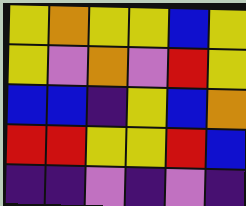[["yellow", "orange", "yellow", "yellow", "blue", "yellow"], ["yellow", "violet", "orange", "violet", "red", "yellow"], ["blue", "blue", "indigo", "yellow", "blue", "orange"], ["red", "red", "yellow", "yellow", "red", "blue"], ["indigo", "indigo", "violet", "indigo", "violet", "indigo"]]